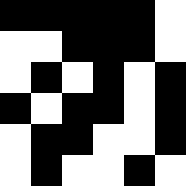[["black", "black", "black", "black", "black", "white"], ["white", "white", "black", "black", "black", "white"], ["white", "black", "white", "black", "white", "black"], ["black", "white", "black", "black", "white", "black"], ["white", "black", "black", "white", "white", "black"], ["white", "black", "white", "white", "black", "white"]]